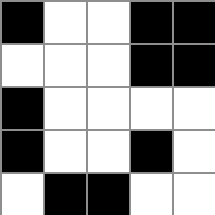[["black", "white", "white", "black", "black"], ["white", "white", "white", "black", "black"], ["black", "white", "white", "white", "white"], ["black", "white", "white", "black", "white"], ["white", "black", "black", "white", "white"]]